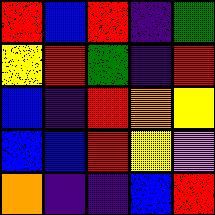[["red", "blue", "red", "indigo", "green"], ["yellow", "red", "green", "indigo", "red"], ["blue", "indigo", "red", "orange", "yellow"], ["blue", "blue", "red", "yellow", "violet"], ["orange", "indigo", "indigo", "blue", "red"]]